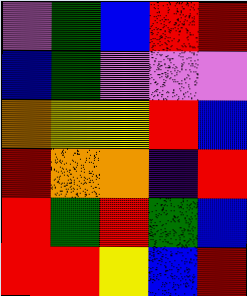[["violet", "green", "blue", "red", "red"], ["blue", "green", "violet", "violet", "violet"], ["orange", "yellow", "yellow", "red", "blue"], ["red", "orange", "orange", "indigo", "red"], ["red", "green", "red", "green", "blue"], ["red", "red", "yellow", "blue", "red"]]